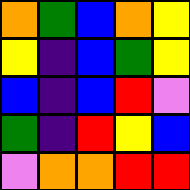[["orange", "green", "blue", "orange", "yellow"], ["yellow", "indigo", "blue", "green", "yellow"], ["blue", "indigo", "blue", "red", "violet"], ["green", "indigo", "red", "yellow", "blue"], ["violet", "orange", "orange", "red", "red"]]